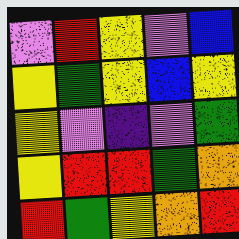[["violet", "red", "yellow", "violet", "blue"], ["yellow", "green", "yellow", "blue", "yellow"], ["yellow", "violet", "indigo", "violet", "green"], ["yellow", "red", "red", "green", "orange"], ["red", "green", "yellow", "orange", "red"]]